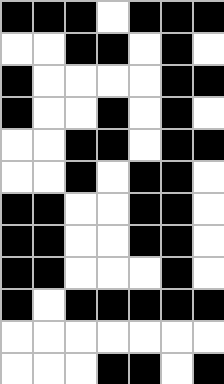[["black", "black", "black", "white", "black", "black", "black"], ["white", "white", "black", "black", "white", "black", "white"], ["black", "white", "white", "white", "white", "black", "black"], ["black", "white", "white", "black", "white", "black", "white"], ["white", "white", "black", "black", "white", "black", "black"], ["white", "white", "black", "white", "black", "black", "white"], ["black", "black", "white", "white", "black", "black", "white"], ["black", "black", "white", "white", "black", "black", "white"], ["black", "black", "white", "white", "white", "black", "white"], ["black", "white", "black", "black", "black", "black", "black"], ["white", "white", "white", "white", "white", "white", "white"], ["white", "white", "white", "black", "black", "white", "black"]]